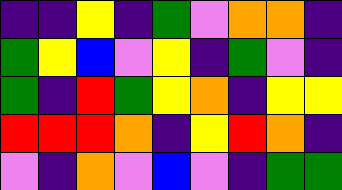[["indigo", "indigo", "yellow", "indigo", "green", "violet", "orange", "orange", "indigo"], ["green", "yellow", "blue", "violet", "yellow", "indigo", "green", "violet", "indigo"], ["green", "indigo", "red", "green", "yellow", "orange", "indigo", "yellow", "yellow"], ["red", "red", "red", "orange", "indigo", "yellow", "red", "orange", "indigo"], ["violet", "indigo", "orange", "violet", "blue", "violet", "indigo", "green", "green"]]